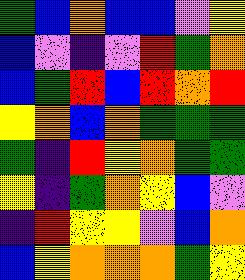[["green", "blue", "orange", "blue", "blue", "violet", "yellow"], ["blue", "violet", "indigo", "violet", "red", "green", "orange"], ["blue", "green", "red", "blue", "red", "orange", "red"], ["yellow", "orange", "blue", "orange", "green", "green", "green"], ["green", "indigo", "red", "yellow", "orange", "green", "green"], ["yellow", "indigo", "green", "orange", "yellow", "blue", "violet"], ["indigo", "red", "yellow", "yellow", "violet", "blue", "orange"], ["blue", "yellow", "orange", "orange", "orange", "green", "yellow"]]